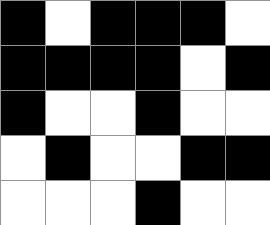[["black", "white", "black", "black", "black", "white"], ["black", "black", "black", "black", "white", "black"], ["black", "white", "white", "black", "white", "white"], ["white", "black", "white", "white", "black", "black"], ["white", "white", "white", "black", "white", "white"]]